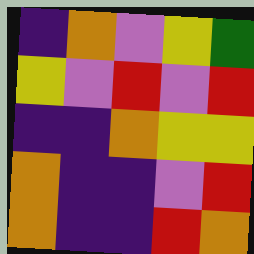[["indigo", "orange", "violet", "yellow", "green"], ["yellow", "violet", "red", "violet", "red"], ["indigo", "indigo", "orange", "yellow", "yellow"], ["orange", "indigo", "indigo", "violet", "red"], ["orange", "indigo", "indigo", "red", "orange"]]